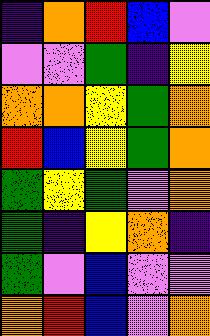[["indigo", "orange", "red", "blue", "violet"], ["violet", "violet", "green", "indigo", "yellow"], ["orange", "orange", "yellow", "green", "orange"], ["red", "blue", "yellow", "green", "orange"], ["green", "yellow", "green", "violet", "orange"], ["green", "indigo", "yellow", "orange", "indigo"], ["green", "violet", "blue", "violet", "violet"], ["orange", "red", "blue", "violet", "orange"]]